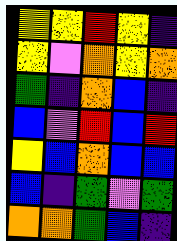[["yellow", "yellow", "red", "yellow", "indigo"], ["yellow", "violet", "orange", "yellow", "orange"], ["green", "indigo", "orange", "blue", "indigo"], ["blue", "violet", "red", "blue", "red"], ["yellow", "blue", "orange", "blue", "blue"], ["blue", "indigo", "green", "violet", "green"], ["orange", "orange", "green", "blue", "indigo"]]